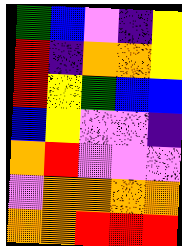[["green", "blue", "violet", "indigo", "yellow"], ["red", "indigo", "orange", "orange", "yellow"], ["red", "yellow", "green", "blue", "blue"], ["blue", "yellow", "violet", "violet", "indigo"], ["orange", "red", "violet", "violet", "violet"], ["violet", "orange", "orange", "orange", "orange"], ["orange", "orange", "red", "red", "red"]]